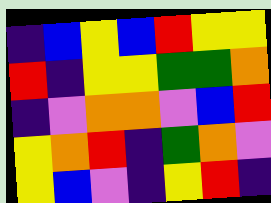[["indigo", "blue", "yellow", "blue", "red", "yellow", "yellow"], ["red", "indigo", "yellow", "yellow", "green", "green", "orange"], ["indigo", "violet", "orange", "orange", "violet", "blue", "red"], ["yellow", "orange", "red", "indigo", "green", "orange", "violet"], ["yellow", "blue", "violet", "indigo", "yellow", "red", "indigo"]]